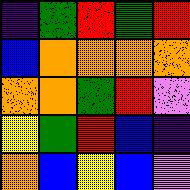[["indigo", "green", "red", "green", "red"], ["blue", "orange", "orange", "orange", "orange"], ["orange", "orange", "green", "red", "violet"], ["yellow", "green", "red", "blue", "indigo"], ["orange", "blue", "yellow", "blue", "violet"]]